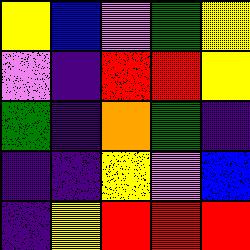[["yellow", "blue", "violet", "green", "yellow"], ["violet", "indigo", "red", "red", "yellow"], ["green", "indigo", "orange", "green", "indigo"], ["indigo", "indigo", "yellow", "violet", "blue"], ["indigo", "yellow", "red", "red", "red"]]